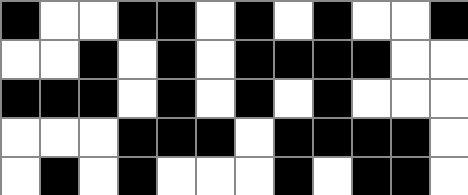[["black", "white", "white", "black", "black", "white", "black", "white", "black", "white", "white", "black"], ["white", "white", "black", "white", "black", "white", "black", "black", "black", "black", "white", "white"], ["black", "black", "black", "white", "black", "white", "black", "white", "black", "white", "white", "white"], ["white", "white", "white", "black", "black", "black", "white", "black", "black", "black", "black", "white"], ["white", "black", "white", "black", "white", "white", "white", "black", "white", "black", "black", "white"]]